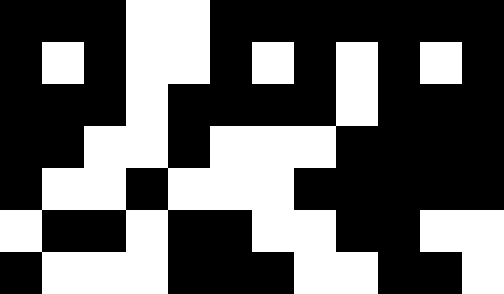[["black", "black", "black", "white", "white", "black", "black", "black", "black", "black", "black", "black"], ["black", "white", "black", "white", "white", "black", "white", "black", "white", "black", "white", "black"], ["black", "black", "black", "white", "black", "black", "black", "black", "white", "black", "black", "black"], ["black", "black", "white", "white", "black", "white", "white", "white", "black", "black", "black", "black"], ["black", "white", "white", "black", "white", "white", "white", "black", "black", "black", "black", "black"], ["white", "black", "black", "white", "black", "black", "white", "white", "black", "black", "white", "white"], ["black", "white", "white", "white", "black", "black", "black", "white", "white", "black", "black", "white"]]